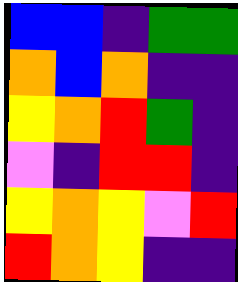[["blue", "blue", "indigo", "green", "green"], ["orange", "blue", "orange", "indigo", "indigo"], ["yellow", "orange", "red", "green", "indigo"], ["violet", "indigo", "red", "red", "indigo"], ["yellow", "orange", "yellow", "violet", "red"], ["red", "orange", "yellow", "indigo", "indigo"]]